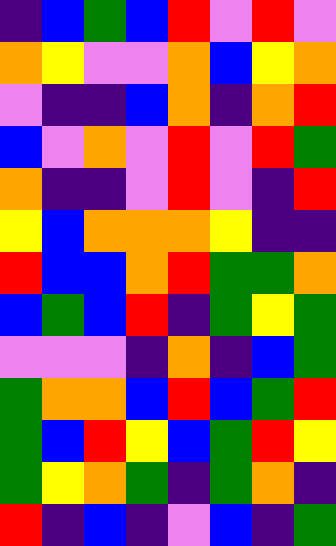[["indigo", "blue", "green", "blue", "red", "violet", "red", "violet"], ["orange", "yellow", "violet", "violet", "orange", "blue", "yellow", "orange"], ["violet", "indigo", "indigo", "blue", "orange", "indigo", "orange", "red"], ["blue", "violet", "orange", "violet", "red", "violet", "red", "green"], ["orange", "indigo", "indigo", "violet", "red", "violet", "indigo", "red"], ["yellow", "blue", "orange", "orange", "orange", "yellow", "indigo", "indigo"], ["red", "blue", "blue", "orange", "red", "green", "green", "orange"], ["blue", "green", "blue", "red", "indigo", "green", "yellow", "green"], ["violet", "violet", "violet", "indigo", "orange", "indigo", "blue", "green"], ["green", "orange", "orange", "blue", "red", "blue", "green", "red"], ["green", "blue", "red", "yellow", "blue", "green", "red", "yellow"], ["green", "yellow", "orange", "green", "indigo", "green", "orange", "indigo"], ["red", "indigo", "blue", "indigo", "violet", "blue", "indigo", "green"]]